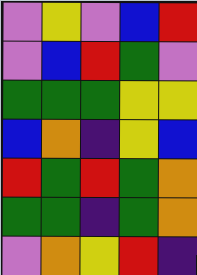[["violet", "yellow", "violet", "blue", "red"], ["violet", "blue", "red", "green", "violet"], ["green", "green", "green", "yellow", "yellow"], ["blue", "orange", "indigo", "yellow", "blue"], ["red", "green", "red", "green", "orange"], ["green", "green", "indigo", "green", "orange"], ["violet", "orange", "yellow", "red", "indigo"]]